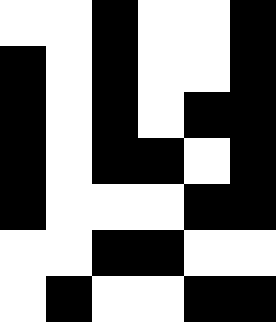[["white", "white", "black", "white", "white", "black"], ["black", "white", "black", "white", "white", "black"], ["black", "white", "black", "white", "black", "black"], ["black", "white", "black", "black", "white", "black"], ["black", "white", "white", "white", "black", "black"], ["white", "white", "black", "black", "white", "white"], ["white", "black", "white", "white", "black", "black"]]